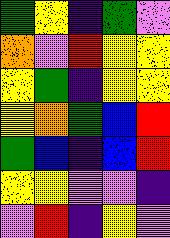[["green", "yellow", "indigo", "green", "violet"], ["orange", "violet", "red", "yellow", "yellow"], ["yellow", "green", "indigo", "yellow", "yellow"], ["yellow", "orange", "green", "blue", "red"], ["green", "blue", "indigo", "blue", "red"], ["yellow", "yellow", "violet", "violet", "indigo"], ["violet", "red", "indigo", "yellow", "violet"]]